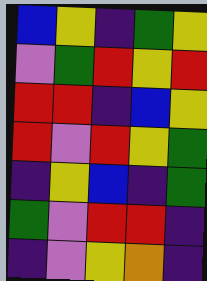[["blue", "yellow", "indigo", "green", "yellow"], ["violet", "green", "red", "yellow", "red"], ["red", "red", "indigo", "blue", "yellow"], ["red", "violet", "red", "yellow", "green"], ["indigo", "yellow", "blue", "indigo", "green"], ["green", "violet", "red", "red", "indigo"], ["indigo", "violet", "yellow", "orange", "indigo"]]